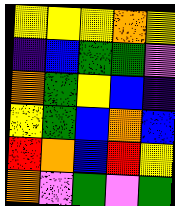[["yellow", "yellow", "yellow", "orange", "yellow"], ["indigo", "blue", "green", "green", "violet"], ["orange", "green", "yellow", "blue", "indigo"], ["yellow", "green", "blue", "orange", "blue"], ["red", "orange", "blue", "red", "yellow"], ["orange", "violet", "green", "violet", "green"]]